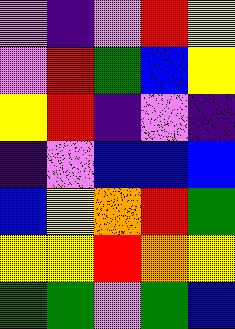[["violet", "indigo", "violet", "red", "yellow"], ["violet", "red", "green", "blue", "yellow"], ["yellow", "red", "indigo", "violet", "indigo"], ["indigo", "violet", "blue", "blue", "blue"], ["blue", "yellow", "orange", "red", "green"], ["yellow", "yellow", "red", "orange", "yellow"], ["green", "green", "violet", "green", "blue"]]